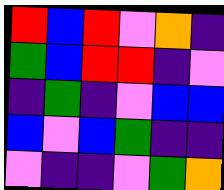[["red", "blue", "red", "violet", "orange", "indigo"], ["green", "blue", "red", "red", "indigo", "violet"], ["indigo", "green", "indigo", "violet", "blue", "blue"], ["blue", "violet", "blue", "green", "indigo", "indigo"], ["violet", "indigo", "indigo", "violet", "green", "orange"]]